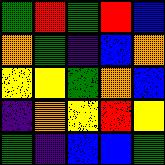[["green", "red", "green", "red", "blue"], ["orange", "green", "indigo", "blue", "orange"], ["yellow", "yellow", "green", "orange", "blue"], ["indigo", "orange", "yellow", "red", "yellow"], ["green", "indigo", "blue", "blue", "green"]]